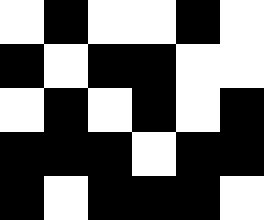[["white", "black", "white", "white", "black", "white"], ["black", "white", "black", "black", "white", "white"], ["white", "black", "white", "black", "white", "black"], ["black", "black", "black", "white", "black", "black"], ["black", "white", "black", "black", "black", "white"]]